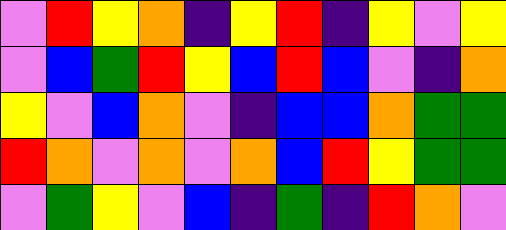[["violet", "red", "yellow", "orange", "indigo", "yellow", "red", "indigo", "yellow", "violet", "yellow"], ["violet", "blue", "green", "red", "yellow", "blue", "red", "blue", "violet", "indigo", "orange"], ["yellow", "violet", "blue", "orange", "violet", "indigo", "blue", "blue", "orange", "green", "green"], ["red", "orange", "violet", "orange", "violet", "orange", "blue", "red", "yellow", "green", "green"], ["violet", "green", "yellow", "violet", "blue", "indigo", "green", "indigo", "red", "orange", "violet"]]